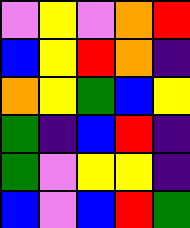[["violet", "yellow", "violet", "orange", "red"], ["blue", "yellow", "red", "orange", "indigo"], ["orange", "yellow", "green", "blue", "yellow"], ["green", "indigo", "blue", "red", "indigo"], ["green", "violet", "yellow", "yellow", "indigo"], ["blue", "violet", "blue", "red", "green"]]